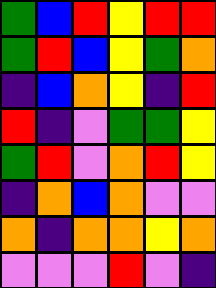[["green", "blue", "red", "yellow", "red", "red"], ["green", "red", "blue", "yellow", "green", "orange"], ["indigo", "blue", "orange", "yellow", "indigo", "red"], ["red", "indigo", "violet", "green", "green", "yellow"], ["green", "red", "violet", "orange", "red", "yellow"], ["indigo", "orange", "blue", "orange", "violet", "violet"], ["orange", "indigo", "orange", "orange", "yellow", "orange"], ["violet", "violet", "violet", "red", "violet", "indigo"]]